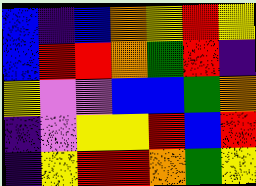[["blue", "indigo", "blue", "orange", "yellow", "red", "yellow"], ["blue", "red", "red", "orange", "green", "red", "indigo"], ["yellow", "violet", "violet", "blue", "blue", "green", "orange"], ["indigo", "violet", "yellow", "yellow", "red", "blue", "red"], ["indigo", "yellow", "red", "red", "orange", "green", "yellow"]]